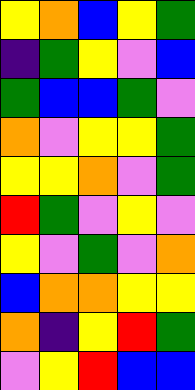[["yellow", "orange", "blue", "yellow", "green"], ["indigo", "green", "yellow", "violet", "blue"], ["green", "blue", "blue", "green", "violet"], ["orange", "violet", "yellow", "yellow", "green"], ["yellow", "yellow", "orange", "violet", "green"], ["red", "green", "violet", "yellow", "violet"], ["yellow", "violet", "green", "violet", "orange"], ["blue", "orange", "orange", "yellow", "yellow"], ["orange", "indigo", "yellow", "red", "green"], ["violet", "yellow", "red", "blue", "blue"]]